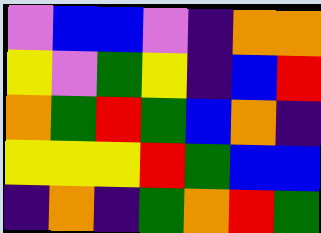[["violet", "blue", "blue", "violet", "indigo", "orange", "orange"], ["yellow", "violet", "green", "yellow", "indigo", "blue", "red"], ["orange", "green", "red", "green", "blue", "orange", "indigo"], ["yellow", "yellow", "yellow", "red", "green", "blue", "blue"], ["indigo", "orange", "indigo", "green", "orange", "red", "green"]]